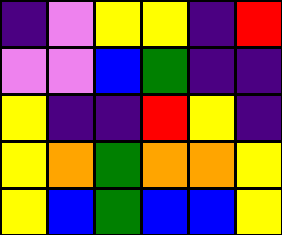[["indigo", "violet", "yellow", "yellow", "indigo", "red"], ["violet", "violet", "blue", "green", "indigo", "indigo"], ["yellow", "indigo", "indigo", "red", "yellow", "indigo"], ["yellow", "orange", "green", "orange", "orange", "yellow"], ["yellow", "blue", "green", "blue", "blue", "yellow"]]